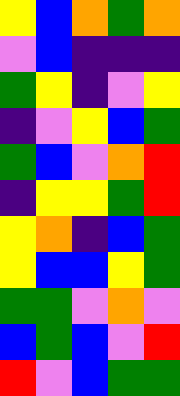[["yellow", "blue", "orange", "green", "orange"], ["violet", "blue", "indigo", "indigo", "indigo"], ["green", "yellow", "indigo", "violet", "yellow"], ["indigo", "violet", "yellow", "blue", "green"], ["green", "blue", "violet", "orange", "red"], ["indigo", "yellow", "yellow", "green", "red"], ["yellow", "orange", "indigo", "blue", "green"], ["yellow", "blue", "blue", "yellow", "green"], ["green", "green", "violet", "orange", "violet"], ["blue", "green", "blue", "violet", "red"], ["red", "violet", "blue", "green", "green"]]